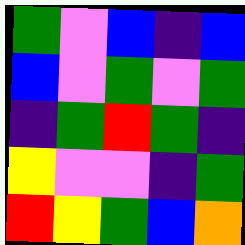[["green", "violet", "blue", "indigo", "blue"], ["blue", "violet", "green", "violet", "green"], ["indigo", "green", "red", "green", "indigo"], ["yellow", "violet", "violet", "indigo", "green"], ["red", "yellow", "green", "blue", "orange"]]